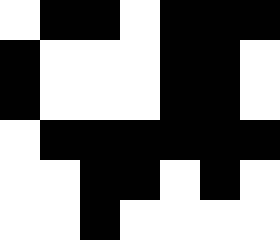[["white", "black", "black", "white", "black", "black", "black"], ["black", "white", "white", "white", "black", "black", "white"], ["black", "white", "white", "white", "black", "black", "white"], ["white", "black", "black", "black", "black", "black", "black"], ["white", "white", "black", "black", "white", "black", "white"], ["white", "white", "black", "white", "white", "white", "white"]]